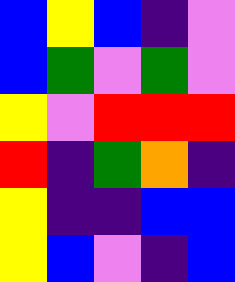[["blue", "yellow", "blue", "indigo", "violet"], ["blue", "green", "violet", "green", "violet"], ["yellow", "violet", "red", "red", "red"], ["red", "indigo", "green", "orange", "indigo"], ["yellow", "indigo", "indigo", "blue", "blue"], ["yellow", "blue", "violet", "indigo", "blue"]]